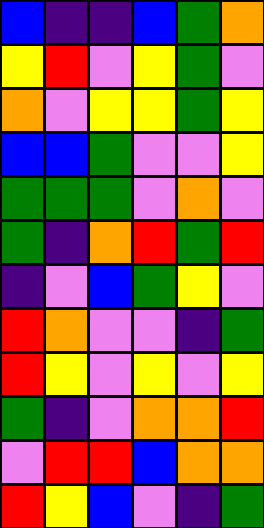[["blue", "indigo", "indigo", "blue", "green", "orange"], ["yellow", "red", "violet", "yellow", "green", "violet"], ["orange", "violet", "yellow", "yellow", "green", "yellow"], ["blue", "blue", "green", "violet", "violet", "yellow"], ["green", "green", "green", "violet", "orange", "violet"], ["green", "indigo", "orange", "red", "green", "red"], ["indigo", "violet", "blue", "green", "yellow", "violet"], ["red", "orange", "violet", "violet", "indigo", "green"], ["red", "yellow", "violet", "yellow", "violet", "yellow"], ["green", "indigo", "violet", "orange", "orange", "red"], ["violet", "red", "red", "blue", "orange", "orange"], ["red", "yellow", "blue", "violet", "indigo", "green"]]